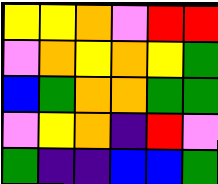[["yellow", "yellow", "orange", "violet", "red", "red"], ["violet", "orange", "yellow", "orange", "yellow", "green"], ["blue", "green", "orange", "orange", "green", "green"], ["violet", "yellow", "orange", "indigo", "red", "violet"], ["green", "indigo", "indigo", "blue", "blue", "green"]]